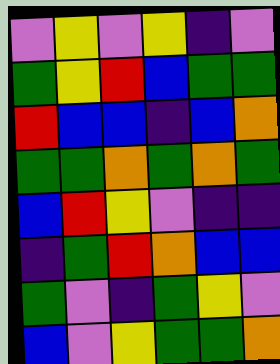[["violet", "yellow", "violet", "yellow", "indigo", "violet"], ["green", "yellow", "red", "blue", "green", "green"], ["red", "blue", "blue", "indigo", "blue", "orange"], ["green", "green", "orange", "green", "orange", "green"], ["blue", "red", "yellow", "violet", "indigo", "indigo"], ["indigo", "green", "red", "orange", "blue", "blue"], ["green", "violet", "indigo", "green", "yellow", "violet"], ["blue", "violet", "yellow", "green", "green", "orange"]]